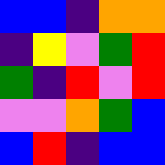[["blue", "blue", "indigo", "orange", "orange"], ["indigo", "yellow", "violet", "green", "red"], ["green", "indigo", "red", "violet", "red"], ["violet", "violet", "orange", "green", "blue"], ["blue", "red", "indigo", "blue", "blue"]]